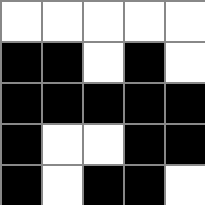[["white", "white", "white", "white", "white"], ["black", "black", "white", "black", "white"], ["black", "black", "black", "black", "black"], ["black", "white", "white", "black", "black"], ["black", "white", "black", "black", "white"]]